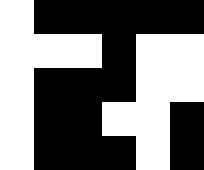[["white", "black", "black", "black", "black", "black"], ["white", "white", "white", "black", "white", "white"], ["white", "black", "black", "black", "white", "white"], ["white", "black", "black", "white", "white", "black"], ["white", "black", "black", "black", "white", "black"]]